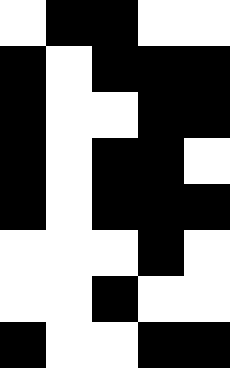[["white", "black", "black", "white", "white"], ["black", "white", "black", "black", "black"], ["black", "white", "white", "black", "black"], ["black", "white", "black", "black", "white"], ["black", "white", "black", "black", "black"], ["white", "white", "white", "black", "white"], ["white", "white", "black", "white", "white"], ["black", "white", "white", "black", "black"]]